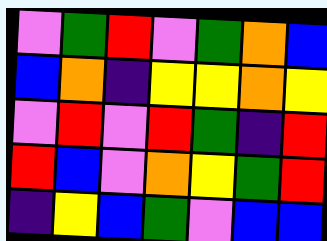[["violet", "green", "red", "violet", "green", "orange", "blue"], ["blue", "orange", "indigo", "yellow", "yellow", "orange", "yellow"], ["violet", "red", "violet", "red", "green", "indigo", "red"], ["red", "blue", "violet", "orange", "yellow", "green", "red"], ["indigo", "yellow", "blue", "green", "violet", "blue", "blue"]]